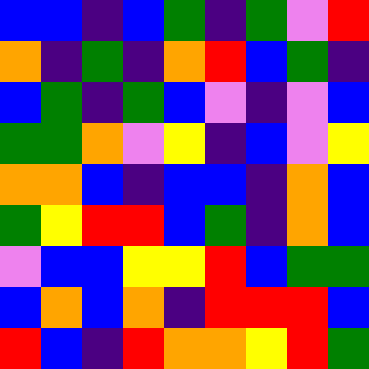[["blue", "blue", "indigo", "blue", "green", "indigo", "green", "violet", "red"], ["orange", "indigo", "green", "indigo", "orange", "red", "blue", "green", "indigo"], ["blue", "green", "indigo", "green", "blue", "violet", "indigo", "violet", "blue"], ["green", "green", "orange", "violet", "yellow", "indigo", "blue", "violet", "yellow"], ["orange", "orange", "blue", "indigo", "blue", "blue", "indigo", "orange", "blue"], ["green", "yellow", "red", "red", "blue", "green", "indigo", "orange", "blue"], ["violet", "blue", "blue", "yellow", "yellow", "red", "blue", "green", "green"], ["blue", "orange", "blue", "orange", "indigo", "red", "red", "red", "blue"], ["red", "blue", "indigo", "red", "orange", "orange", "yellow", "red", "green"]]